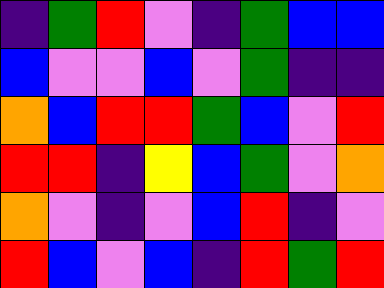[["indigo", "green", "red", "violet", "indigo", "green", "blue", "blue"], ["blue", "violet", "violet", "blue", "violet", "green", "indigo", "indigo"], ["orange", "blue", "red", "red", "green", "blue", "violet", "red"], ["red", "red", "indigo", "yellow", "blue", "green", "violet", "orange"], ["orange", "violet", "indigo", "violet", "blue", "red", "indigo", "violet"], ["red", "blue", "violet", "blue", "indigo", "red", "green", "red"]]